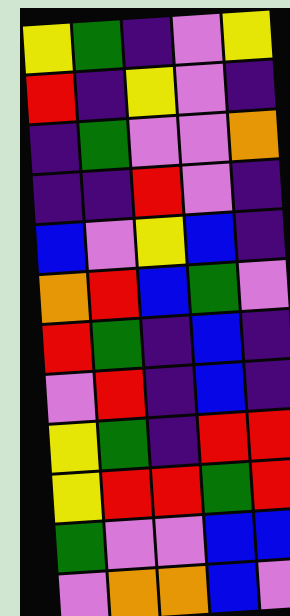[["yellow", "green", "indigo", "violet", "yellow"], ["red", "indigo", "yellow", "violet", "indigo"], ["indigo", "green", "violet", "violet", "orange"], ["indigo", "indigo", "red", "violet", "indigo"], ["blue", "violet", "yellow", "blue", "indigo"], ["orange", "red", "blue", "green", "violet"], ["red", "green", "indigo", "blue", "indigo"], ["violet", "red", "indigo", "blue", "indigo"], ["yellow", "green", "indigo", "red", "red"], ["yellow", "red", "red", "green", "red"], ["green", "violet", "violet", "blue", "blue"], ["violet", "orange", "orange", "blue", "violet"]]